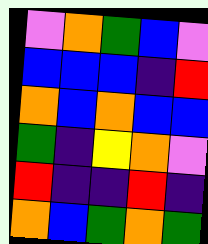[["violet", "orange", "green", "blue", "violet"], ["blue", "blue", "blue", "indigo", "red"], ["orange", "blue", "orange", "blue", "blue"], ["green", "indigo", "yellow", "orange", "violet"], ["red", "indigo", "indigo", "red", "indigo"], ["orange", "blue", "green", "orange", "green"]]